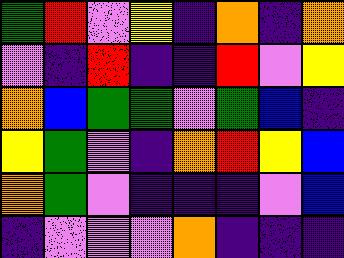[["green", "red", "violet", "yellow", "indigo", "orange", "indigo", "orange"], ["violet", "indigo", "red", "indigo", "indigo", "red", "violet", "yellow"], ["orange", "blue", "green", "green", "violet", "green", "blue", "indigo"], ["yellow", "green", "violet", "indigo", "orange", "red", "yellow", "blue"], ["orange", "green", "violet", "indigo", "indigo", "indigo", "violet", "blue"], ["indigo", "violet", "violet", "violet", "orange", "indigo", "indigo", "indigo"]]